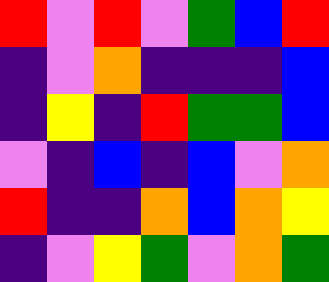[["red", "violet", "red", "violet", "green", "blue", "red"], ["indigo", "violet", "orange", "indigo", "indigo", "indigo", "blue"], ["indigo", "yellow", "indigo", "red", "green", "green", "blue"], ["violet", "indigo", "blue", "indigo", "blue", "violet", "orange"], ["red", "indigo", "indigo", "orange", "blue", "orange", "yellow"], ["indigo", "violet", "yellow", "green", "violet", "orange", "green"]]